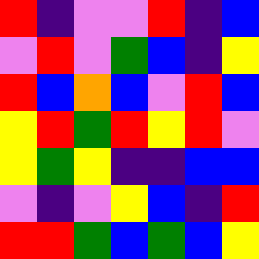[["red", "indigo", "violet", "violet", "red", "indigo", "blue"], ["violet", "red", "violet", "green", "blue", "indigo", "yellow"], ["red", "blue", "orange", "blue", "violet", "red", "blue"], ["yellow", "red", "green", "red", "yellow", "red", "violet"], ["yellow", "green", "yellow", "indigo", "indigo", "blue", "blue"], ["violet", "indigo", "violet", "yellow", "blue", "indigo", "red"], ["red", "red", "green", "blue", "green", "blue", "yellow"]]